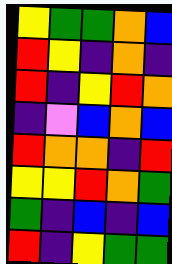[["yellow", "green", "green", "orange", "blue"], ["red", "yellow", "indigo", "orange", "indigo"], ["red", "indigo", "yellow", "red", "orange"], ["indigo", "violet", "blue", "orange", "blue"], ["red", "orange", "orange", "indigo", "red"], ["yellow", "yellow", "red", "orange", "green"], ["green", "indigo", "blue", "indigo", "blue"], ["red", "indigo", "yellow", "green", "green"]]